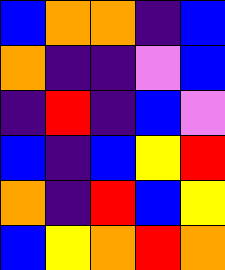[["blue", "orange", "orange", "indigo", "blue"], ["orange", "indigo", "indigo", "violet", "blue"], ["indigo", "red", "indigo", "blue", "violet"], ["blue", "indigo", "blue", "yellow", "red"], ["orange", "indigo", "red", "blue", "yellow"], ["blue", "yellow", "orange", "red", "orange"]]